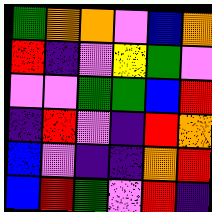[["green", "orange", "orange", "violet", "blue", "orange"], ["red", "indigo", "violet", "yellow", "green", "violet"], ["violet", "violet", "green", "green", "blue", "red"], ["indigo", "red", "violet", "indigo", "red", "orange"], ["blue", "violet", "indigo", "indigo", "orange", "red"], ["blue", "red", "green", "violet", "red", "indigo"]]